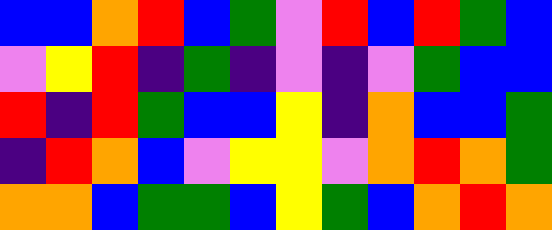[["blue", "blue", "orange", "red", "blue", "green", "violet", "red", "blue", "red", "green", "blue"], ["violet", "yellow", "red", "indigo", "green", "indigo", "violet", "indigo", "violet", "green", "blue", "blue"], ["red", "indigo", "red", "green", "blue", "blue", "yellow", "indigo", "orange", "blue", "blue", "green"], ["indigo", "red", "orange", "blue", "violet", "yellow", "yellow", "violet", "orange", "red", "orange", "green"], ["orange", "orange", "blue", "green", "green", "blue", "yellow", "green", "blue", "orange", "red", "orange"]]